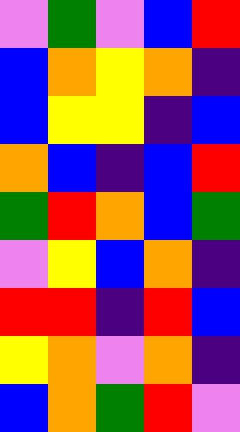[["violet", "green", "violet", "blue", "red"], ["blue", "orange", "yellow", "orange", "indigo"], ["blue", "yellow", "yellow", "indigo", "blue"], ["orange", "blue", "indigo", "blue", "red"], ["green", "red", "orange", "blue", "green"], ["violet", "yellow", "blue", "orange", "indigo"], ["red", "red", "indigo", "red", "blue"], ["yellow", "orange", "violet", "orange", "indigo"], ["blue", "orange", "green", "red", "violet"]]